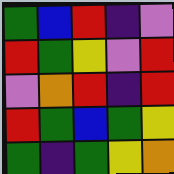[["green", "blue", "red", "indigo", "violet"], ["red", "green", "yellow", "violet", "red"], ["violet", "orange", "red", "indigo", "red"], ["red", "green", "blue", "green", "yellow"], ["green", "indigo", "green", "yellow", "orange"]]